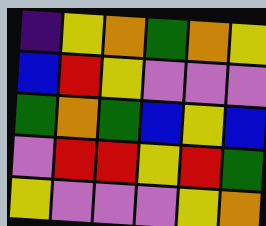[["indigo", "yellow", "orange", "green", "orange", "yellow"], ["blue", "red", "yellow", "violet", "violet", "violet"], ["green", "orange", "green", "blue", "yellow", "blue"], ["violet", "red", "red", "yellow", "red", "green"], ["yellow", "violet", "violet", "violet", "yellow", "orange"]]